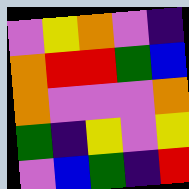[["violet", "yellow", "orange", "violet", "indigo"], ["orange", "red", "red", "green", "blue"], ["orange", "violet", "violet", "violet", "orange"], ["green", "indigo", "yellow", "violet", "yellow"], ["violet", "blue", "green", "indigo", "red"]]